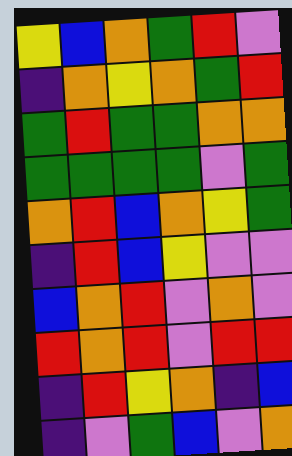[["yellow", "blue", "orange", "green", "red", "violet"], ["indigo", "orange", "yellow", "orange", "green", "red"], ["green", "red", "green", "green", "orange", "orange"], ["green", "green", "green", "green", "violet", "green"], ["orange", "red", "blue", "orange", "yellow", "green"], ["indigo", "red", "blue", "yellow", "violet", "violet"], ["blue", "orange", "red", "violet", "orange", "violet"], ["red", "orange", "red", "violet", "red", "red"], ["indigo", "red", "yellow", "orange", "indigo", "blue"], ["indigo", "violet", "green", "blue", "violet", "orange"]]